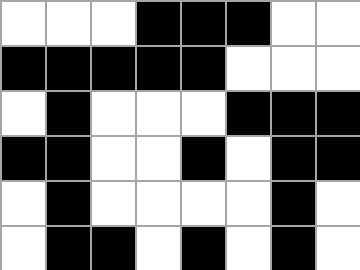[["white", "white", "white", "black", "black", "black", "white", "white"], ["black", "black", "black", "black", "black", "white", "white", "white"], ["white", "black", "white", "white", "white", "black", "black", "black"], ["black", "black", "white", "white", "black", "white", "black", "black"], ["white", "black", "white", "white", "white", "white", "black", "white"], ["white", "black", "black", "white", "black", "white", "black", "white"]]